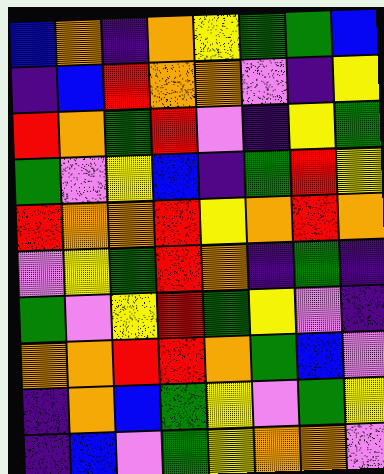[["blue", "orange", "indigo", "orange", "yellow", "green", "green", "blue"], ["indigo", "blue", "red", "orange", "orange", "violet", "indigo", "yellow"], ["red", "orange", "green", "red", "violet", "indigo", "yellow", "green"], ["green", "violet", "yellow", "blue", "indigo", "green", "red", "yellow"], ["red", "orange", "orange", "red", "yellow", "orange", "red", "orange"], ["violet", "yellow", "green", "red", "orange", "indigo", "green", "indigo"], ["green", "violet", "yellow", "red", "green", "yellow", "violet", "indigo"], ["orange", "orange", "red", "red", "orange", "green", "blue", "violet"], ["indigo", "orange", "blue", "green", "yellow", "violet", "green", "yellow"], ["indigo", "blue", "violet", "green", "yellow", "orange", "orange", "violet"]]